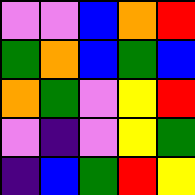[["violet", "violet", "blue", "orange", "red"], ["green", "orange", "blue", "green", "blue"], ["orange", "green", "violet", "yellow", "red"], ["violet", "indigo", "violet", "yellow", "green"], ["indigo", "blue", "green", "red", "yellow"]]